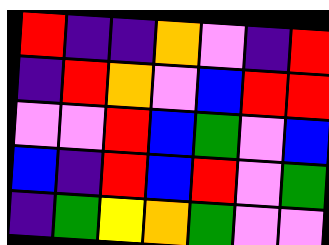[["red", "indigo", "indigo", "orange", "violet", "indigo", "red"], ["indigo", "red", "orange", "violet", "blue", "red", "red"], ["violet", "violet", "red", "blue", "green", "violet", "blue"], ["blue", "indigo", "red", "blue", "red", "violet", "green"], ["indigo", "green", "yellow", "orange", "green", "violet", "violet"]]